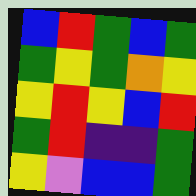[["blue", "red", "green", "blue", "green"], ["green", "yellow", "green", "orange", "yellow"], ["yellow", "red", "yellow", "blue", "red"], ["green", "red", "indigo", "indigo", "green"], ["yellow", "violet", "blue", "blue", "green"]]